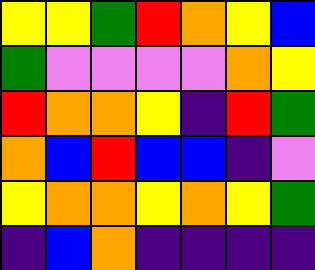[["yellow", "yellow", "green", "red", "orange", "yellow", "blue"], ["green", "violet", "violet", "violet", "violet", "orange", "yellow"], ["red", "orange", "orange", "yellow", "indigo", "red", "green"], ["orange", "blue", "red", "blue", "blue", "indigo", "violet"], ["yellow", "orange", "orange", "yellow", "orange", "yellow", "green"], ["indigo", "blue", "orange", "indigo", "indigo", "indigo", "indigo"]]